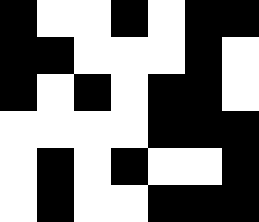[["black", "white", "white", "black", "white", "black", "black"], ["black", "black", "white", "white", "white", "black", "white"], ["black", "white", "black", "white", "black", "black", "white"], ["white", "white", "white", "white", "black", "black", "black"], ["white", "black", "white", "black", "white", "white", "black"], ["white", "black", "white", "white", "black", "black", "black"]]